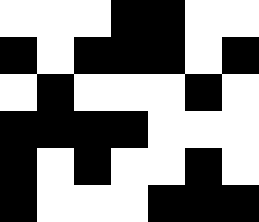[["white", "white", "white", "black", "black", "white", "white"], ["black", "white", "black", "black", "black", "white", "black"], ["white", "black", "white", "white", "white", "black", "white"], ["black", "black", "black", "black", "white", "white", "white"], ["black", "white", "black", "white", "white", "black", "white"], ["black", "white", "white", "white", "black", "black", "black"]]